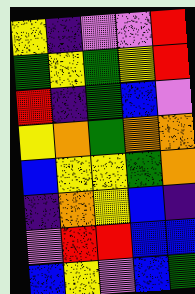[["yellow", "indigo", "violet", "violet", "red"], ["green", "yellow", "green", "yellow", "red"], ["red", "indigo", "green", "blue", "violet"], ["yellow", "orange", "green", "orange", "orange"], ["blue", "yellow", "yellow", "green", "orange"], ["indigo", "orange", "yellow", "blue", "indigo"], ["violet", "red", "red", "blue", "blue"], ["blue", "yellow", "violet", "blue", "green"]]